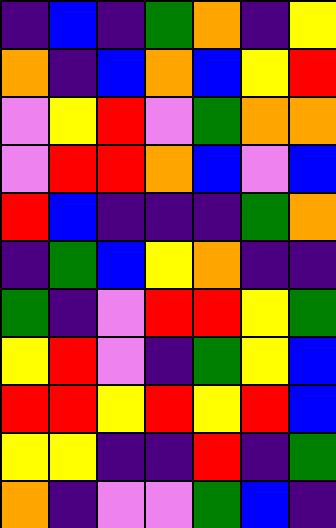[["indigo", "blue", "indigo", "green", "orange", "indigo", "yellow"], ["orange", "indigo", "blue", "orange", "blue", "yellow", "red"], ["violet", "yellow", "red", "violet", "green", "orange", "orange"], ["violet", "red", "red", "orange", "blue", "violet", "blue"], ["red", "blue", "indigo", "indigo", "indigo", "green", "orange"], ["indigo", "green", "blue", "yellow", "orange", "indigo", "indigo"], ["green", "indigo", "violet", "red", "red", "yellow", "green"], ["yellow", "red", "violet", "indigo", "green", "yellow", "blue"], ["red", "red", "yellow", "red", "yellow", "red", "blue"], ["yellow", "yellow", "indigo", "indigo", "red", "indigo", "green"], ["orange", "indigo", "violet", "violet", "green", "blue", "indigo"]]